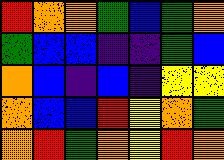[["red", "orange", "orange", "green", "blue", "green", "orange"], ["green", "blue", "blue", "indigo", "indigo", "green", "blue"], ["orange", "blue", "indigo", "blue", "indigo", "yellow", "yellow"], ["orange", "blue", "blue", "red", "yellow", "orange", "green"], ["orange", "red", "green", "orange", "yellow", "red", "orange"]]